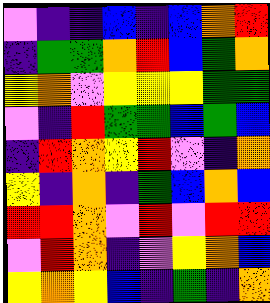[["violet", "indigo", "indigo", "blue", "indigo", "blue", "orange", "red"], ["indigo", "green", "green", "orange", "red", "blue", "green", "orange"], ["yellow", "orange", "violet", "yellow", "yellow", "yellow", "green", "green"], ["violet", "indigo", "red", "green", "green", "blue", "green", "blue"], ["indigo", "red", "orange", "yellow", "red", "violet", "indigo", "orange"], ["yellow", "indigo", "orange", "indigo", "green", "blue", "orange", "blue"], ["red", "red", "orange", "violet", "red", "violet", "red", "red"], ["violet", "red", "orange", "indigo", "violet", "yellow", "orange", "blue"], ["yellow", "orange", "yellow", "blue", "indigo", "green", "indigo", "orange"]]